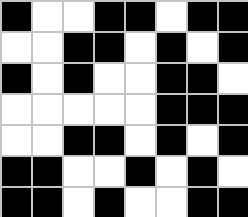[["black", "white", "white", "black", "black", "white", "black", "black"], ["white", "white", "black", "black", "white", "black", "white", "black"], ["black", "white", "black", "white", "white", "black", "black", "white"], ["white", "white", "white", "white", "white", "black", "black", "black"], ["white", "white", "black", "black", "white", "black", "white", "black"], ["black", "black", "white", "white", "black", "white", "black", "white"], ["black", "black", "white", "black", "white", "white", "black", "black"]]